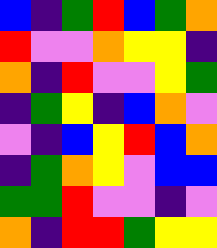[["blue", "indigo", "green", "red", "blue", "green", "orange"], ["red", "violet", "violet", "orange", "yellow", "yellow", "indigo"], ["orange", "indigo", "red", "violet", "violet", "yellow", "green"], ["indigo", "green", "yellow", "indigo", "blue", "orange", "violet"], ["violet", "indigo", "blue", "yellow", "red", "blue", "orange"], ["indigo", "green", "orange", "yellow", "violet", "blue", "blue"], ["green", "green", "red", "violet", "violet", "indigo", "violet"], ["orange", "indigo", "red", "red", "green", "yellow", "yellow"]]